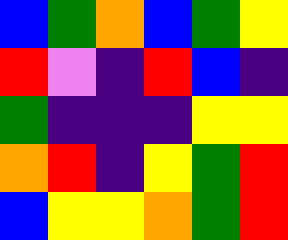[["blue", "green", "orange", "blue", "green", "yellow"], ["red", "violet", "indigo", "red", "blue", "indigo"], ["green", "indigo", "indigo", "indigo", "yellow", "yellow"], ["orange", "red", "indigo", "yellow", "green", "red"], ["blue", "yellow", "yellow", "orange", "green", "red"]]